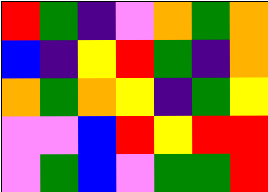[["red", "green", "indigo", "violet", "orange", "green", "orange"], ["blue", "indigo", "yellow", "red", "green", "indigo", "orange"], ["orange", "green", "orange", "yellow", "indigo", "green", "yellow"], ["violet", "violet", "blue", "red", "yellow", "red", "red"], ["violet", "green", "blue", "violet", "green", "green", "red"]]